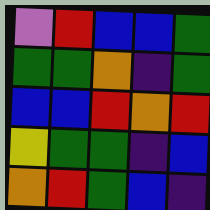[["violet", "red", "blue", "blue", "green"], ["green", "green", "orange", "indigo", "green"], ["blue", "blue", "red", "orange", "red"], ["yellow", "green", "green", "indigo", "blue"], ["orange", "red", "green", "blue", "indigo"]]